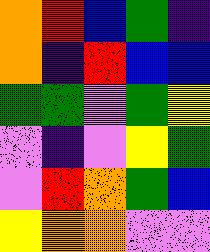[["orange", "red", "blue", "green", "indigo"], ["orange", "indigo", "red", "blue", "blue"], ["green", "green", "violet", "green", "yellow"], ["violet", "indigo", "violet", "yellow", "green"], ["violet", "red", "orange", "green", "blue"], ["yellow", "orange", "orange", "violet", "violet"]]